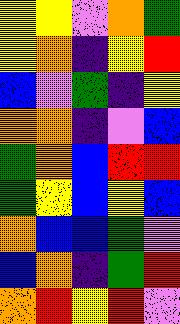[["yellow", "yellow", "violet", "orange", "green"], ["yellow", "orange", "indigo", "yellow", "red"], ["blue", "violet", "green", "indigo", "yellow"], ["orange", "orange", "indigo", "violet", "blue"], ["green", "orange", "blue", "red", "red"], ["green", "yellow", "blue", "yellow", "blue"], ["orange", "blue", "blue", "green", "violet"], ["blue", "orange", "indigo", "green", "red"], ["orange", "red", "yellow", "red", "violet"]]